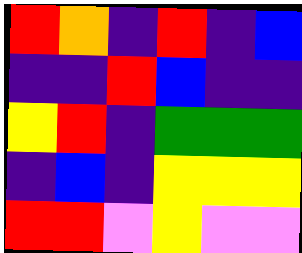[["red", "orange", "indigo", "red", "indigo", "blue"], ["indigo", "indigo", "red", "blue", "indigo", "indigo"], ["yellow", "red", "indigo", "green", "green", "green"], ["indigo", "blue", "indigo", "yellow", "yellow", "yellow"], ["red", "red", "violet", "yellow", "violet", "violet"]]